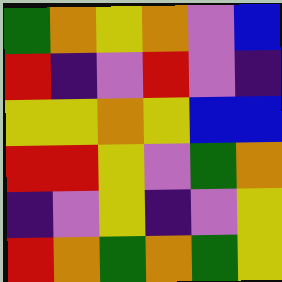[["green", "orange", "yellow", "orange", "violet", "blue"], ["red", "indigo", "violet", "red", "violet", "indigo"], ["yellow", "yellow", "orange", "yellow", "blue", "blue"], ["red", "red", "yellow", "violet", "green", "orange"], ["indigo", "violet", "yellow", "indigo", "violet", "yellow"], ["red", "orange", "green", "orange", "green", "yellow"]]